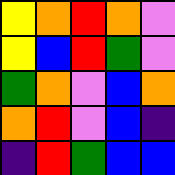[["yellow", "orange", "red", "orange", "violet"], ["yellow", "blue", "red", "green", "violet"], ["green", "orange", "violet", "blue", "orange"], ["orange", "red", "violet", "blue", "indigo"], ["indigo", "red", "green", "blue", "blue"]]